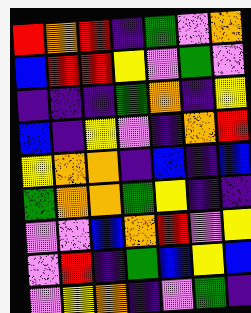[["red", "orange", "red", "indigo", "green", "violet", "orange"], ["blue", "red", "red", "yellow", "violet", "green", "violet"], ["indigo", "indigo", "indigo", "green", "orange", "indigo", "yellow"], ["blue", "indigo", "yellow", "violet", "indigo", "orange", "red"], ["yellow", "orange", "orange", "indigo", "blue", "indigo", "blue"], ["green", "orange", "orange", "green", "yellow", "indigo", "indigo"], ["violet", "violet", "blue", "orange", "red", "violet", "yellow"], ["violet", "red", "indigo", "green", "blue", "yellow", "blue"], ["violet", "yellow", "orange", "indigo", "violet", "green", "indigo"]]